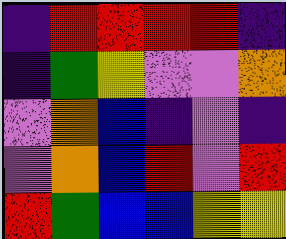[["indigo", "red", "red", "red", "red", "indigo"], ["indigo", "green", "yellow", "violet", "violet", "orange"], ["violet", "orange", "blue", "indigo", "violet", "indigo"], ["violet", "orange", "blue", "red", "violet", "red"], ["red", "green", "blue", "blue", "yellow", "yellow"]]